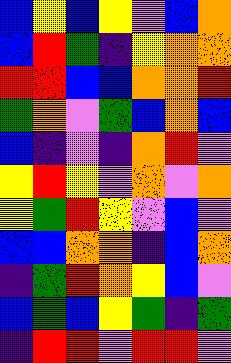[["blue", "yellow", "blue", "yellow", "violet", "blue", "orange"], ["blue", "red", "green", "indigo", "yellow", "orange", "orange"], ["red", "red", "blue", "blue", "orange", "orange", "red"], ["green", "orange", "violet", "green", "blue", "orange", "blue"], ["blue", "indigo", "violet", "indigo", "orange", "red", "violet"], ["yellow", "red", "yellow", "violet", "orange", "violet", "orange"], ["yellow", "green", "red", "yellow", "violet", "blue", "violet"], ["blue", "blue", "orange", "orange", "indigo", "blue", "orange"], ["indigo", "green", "red", "orange", "yellow", "blue", "violet"], ["blue", "green", "blue", "yellow", "green", "indigo", "green"], ["indigo", "red", "red", "violet", "red", "red", "violet"]]